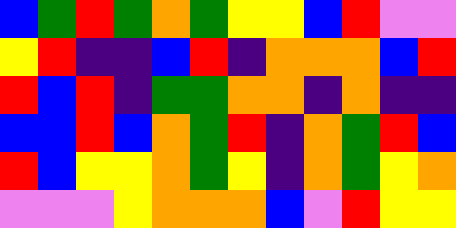[["blue", "green", "red", "green", "orange", "green", "yellow", "yellow", "blue", "red", "violet", "violet"], ["yellow", "red", "indigo", "indigo", "blue", "red", "indigo", "orange", "orange", "orange", "blue", "red"], ["red", "blue", "red", "indigo", "green", "green", "orange", "orange", "indigo", "orange", "indigo", "indigo"], ["blue", "blue", "red", "blue", "orange", "green", "red", "indigo", "orange", "green", "red", "blue"], ["red", "blue", "yellow", "yellow", "orange", "green", "yellow", "indigo", "orange", "green", "yellow", "orange"], ["violet", "violet", "violet", "yellow", "orange", "orange", "orange", "blue", "violet", "red", "yellow", "yellow"]]